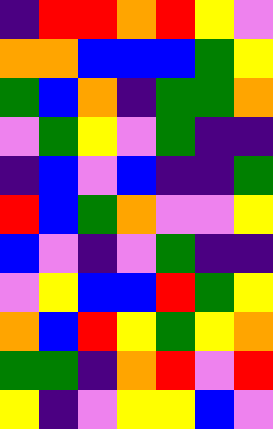[["indigo", "red", "red", "orange", "red", "yellow", "violet"], ["orange", "orange", "blue", "blue", "blue", "green", "yellow"], ["green", "blue", "orange", "indigo", "green", "green", "orange"], ["violet", "green", "yellow", "violet", "green", "indigo", "indigo"], ["indigo", "blue", "violet", "blue", "indigo", "indigo", "green"], ["red", "blue", "green", "orange", "violet", "violet", "yellow"], ["blue", "violet", "indigo", "violet", "green", "indigo", "indigo"], ["violet", "yellow", "blue", "blue", "red", "green", "yellow"], ["orange", "blue", "red", "yellow", "green", "yellow", "orange"], ["green", "green", "indigo", "orange", "red", "violet", "red"], ["yellow", "indigo", "violet", "yellow", "yellow", "blue", "violet"]]